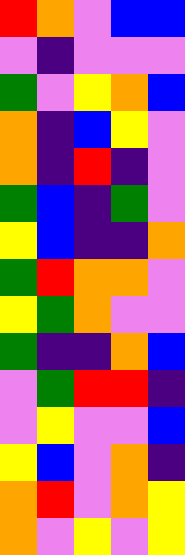[["red", "orange", "violet", "blue", "blue"], ["violet", "indigo", "violet", "violet", "violet"], ["green", "violet", "yellow", "orange", "blue"], ["orange", "indigo", "blue", "yellow", "violet"], ["orange", "indigo", "red", "indigo", "violet"], ["green", "blue", "indigo", "green", "violet"], ["yellow", "blue", "indigo", "indigo", "orange"], ["green", "red", "orange", "orange", "violet"], ["yellow", "green", "orange", "violet", "violet"], ["green", "indigo", "indigo", "orange", "blue"], ["violet", "green", "red", "red", "indigo"], ["violet", "yellow", "violet", "violet", "blue"], ["yellow", "blue", "violet", "orange", "indigo"], ["orange", "red", "violet", "orange", "yellow"], ["orange", "violet", "yellow", "violet", "yellow"]]